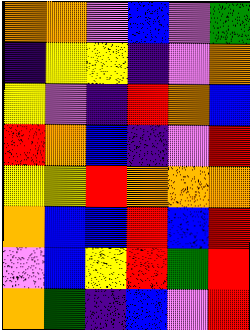[["orange", "orange", "violet", "blue", "violet", "green"], ["indigo", "yellow", "yellow", "indigo", "violet", "orange"], ["yellow", "violet", "indigo", "red", "orange", "blue"], ["red", "orange", "blue", "indigo", "violet", "red"], ["yellow", "yellow", "red", "orange", "orange", "orange"], ["orange", "blue", "blue", "red", "blue", "red"], ["violet", "blue", "yellow", "red", "green", "red"], ["orange", "green", "indigo", "blue", "violet", "red"]]